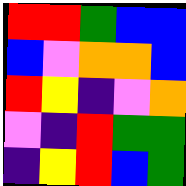[["red", "red", "green", "blue", "blue"], ["blue", "violet", "orange", "orange", "blue"], ["red", "yellow", "indigo", "violet", "orange"], ["violet", "indigo", "red", "green", "green"], ["indigo", "yellow", "red", "blue", "green"]]